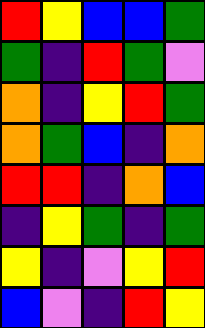[["red", "yellow", "blue", "blue", "green"], ["green", "indigo", "red", "green", "violet"], ["orange", "indigo", "yellow", "red", "green"], ["orange", "green", "blue", "indigo", "orange"], ["red", "red", "indigo", "orange", "blue"], ["indigo", "yellow", "green", "indigo", "green"], ["yellow", "indigo", "violet", "yellow", "red"], ["blue", "violet", "indigo", "red", "yellow"]]